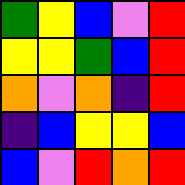[["green", "yellow", "blue", "violet", "red"], ["yellow", "yellow", "green", "blue", "red"], ["orange", "violet", "orange", "indigo", "red"], ["indigo", "blue", "yellow", "yellow", "blue"], ["blue", "violet", "red", "orange", "red"]]